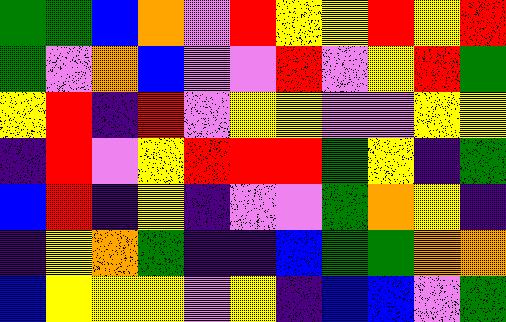[["green", "green", "blue", "orange", "violet", "red", "yellow", "yellow", "red", "yellow", "red"], ["green", "violet", "orange", "blue", "violet", "violet", "red", "violet", "yellow", "red", "green"], ["yellow", "red", "indigo", "red", "violet", "yellow", "yellow", "violet", "violet", "yellow", "yellow"], ["indigo", "red", "violet", "yellow", "red", "red", "red", "green", "yellow", "indigo", "green"], ["blue", "red", "indigo", "yellow", "indigo", "violet", "violet", "green", "orange", "yellow", "indigo"], ["indigo", "yellow", "orange", "green", "indigo", "indigo", "blue", "green", "green", "orange", "orange"], ["blue", "yellow", "yellow", "yellow", "violet", "yellow", "indigo", "blue", "blue", "violet", "green"]]